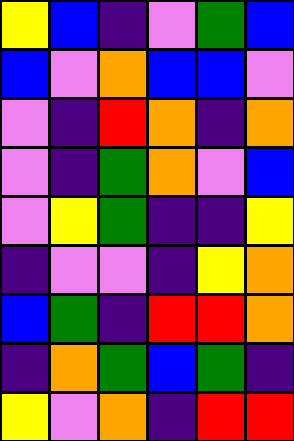[["yellow", "blue", "indigo", "violet", "green", "blue"], ["blue", "violet", "orange", "blue", "blue", "violet"], ["violet", "indigo", "red", "orange", "indigo", "orange"], ["violet", "indigo", "green", "orange", "violet", "blue"], ["violet", "yellow", "green", "indigo", "indigo", "yellow"], ["indigo", "violet", "violet", "indigo", "yellow", "orange"], ["blue", "green", "indigo", "red", "red", "orange"], ["indigo", "orange", "green", "blue", "green", "indigo"], ["yellow", "violet", "orange", "indigo", "red", "red"]]